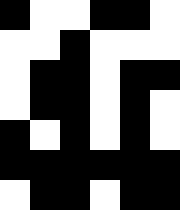[["black", "white", "white", "black", "black", "white"], ["white", "white", "black", "white", "white", "white"], ["white", "black", "black", "white", "black", "black"], ["white", "black", "black", "white", "black", "white"], ["black", "white", "black", "white", "black", "white"], ["black", "black", "black", "black", "black", "black"], ["white", "black", "black", "white", "black", "black"]]